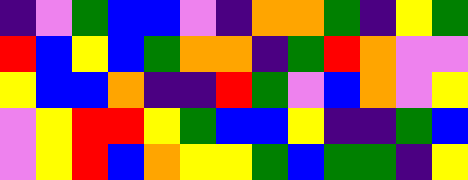[["indigo", "violet", "green", "blue", "blue", "violet", "indigo", "orange", "orange", "green", "indigo", "yellow", "green"], ["red", "blue", "yellow", "blue", "green", "orange", "orange", "indigo", "green", "red", "orange", "violet", "violet"], ["yellow", "blue", "blue", "orange", "indigo", "indigo", "red", "green", "violet", "blue", "orange", "violet", "yellow"], ["violet", "yellow", "red", "red", "yellow", "green", "blue", "blue", "yellow", "indigo", "indigo", "green", "blue"], ["violet", "yellow", "red", "blue", "orange", "yellow", "yellow", "green", "blue", "green", "green", "indigo", "yellow"]]